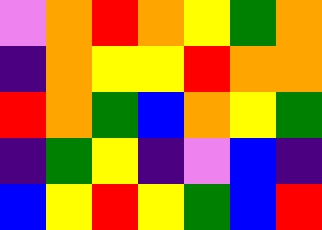[["violet", "orange", "red", "orange", "yellow", "green", "orange"], ["indigo", "orange", "yellow", "yellow", "red", "orange", "orange"], ["red", "orange", "green", "blue", "orange", "yellow", "green"], ["indigo", "green", "yellow", "indigo", "violet", "blue", "indigo"], ["blue", "yellow", "red", "yellow", "green", "blue", "red"]]